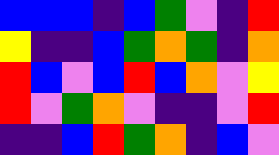[["blue", "blue", "blue", "indigo", "blue", "green", "violet", "indigo", "red"], ["yellow", "indigo", "indigo", "blue", "green", "orange", "green", "indigo", "orange"], ["red", "blue", "violet", "blue", "red", "blue", "orange", "violet", "yellow"], ["red", "violet", "green", "orange", "violet", "indigo", "indigo", "violet", "red"], ["indigo", "indigo", "blue", "red", "green", "orange", "indigo", "blue", "violet"]]